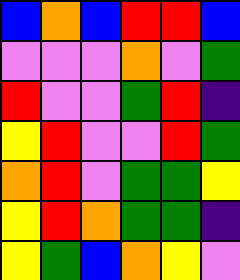[["blue", "orange", "blue", "red", "red", "blue"], ["violet", "violet", "violet", "orange", "violet", "green"], ["red", "violet", "violet", "green", "red", "indigo"], ["yellow", "red", "violet", "violet", "red", "green"], ["orange", "red", "violet", "green", "green", "yellow"], ["yellow", "red", "orange", "green", "green", "indigo"], ["yellow", "green", "blue", "orange", "yellow", "violet"]]